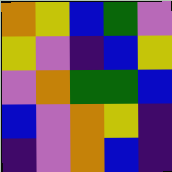[["orange", "yellow", "blue", "green", "violet"], ["yellow", "violet", "indigo", "blue", "yellow"], ["violet", "orange", "green", "green", "blue"], ["blue", "violet", "orange", "yellow", "indigo"], ["indigo", "violet", "orange", "blue", "indigo"]]